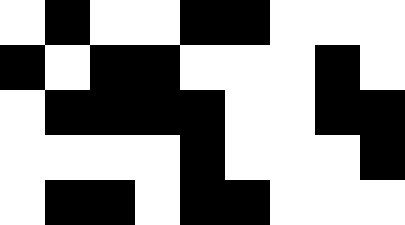[["white", "black", "white", "white", "black", "black", "white", "white", "white"], ["black", "white", "black", "black", "white", "white", "white", "black", "white"], ["white", "black", "black", "black", "black", "white", "white", "black", "black"], ["white", "white", "white", "white", "black", "white", "white", "white", "black"], ["white", "black", "black", "white", "black", "black", "white", "white", "white"]]